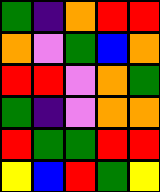[["green", "indigo", "orange", "red", "red"], ["orange", "violet", "green", "blue", "orange"], ["red", "red", "violet", "orange", "green"], ["green", "indigo", "violet", "orange", "orange"], ["red", "green", "green", "red", "red"], ["yellow", "blue", "red", "green", "yellow"]]